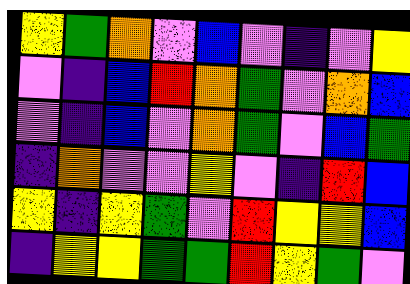[["yellow", "green", "orange", "violet", "blue", "violet", "indigo", "violet", "yellow"], ["violet", "indigo", "blue", "red", "orange", "green", "violet", "orange", "blue"], ["violet", "indigo", "blue", "violet", "orange", "green", "violet", "blue", "green"], ["indigo", "orange", "violet", "violet", "yellow", "violet", "indigo", "red", "blue"], ["yellow", "indigo", "yellow", "green", "violet", "red", "yellow", "yellow", "blue"], ["indigo", "yellow", "yellow", "green", "green", "red", "yellow", "green", "violet"]]